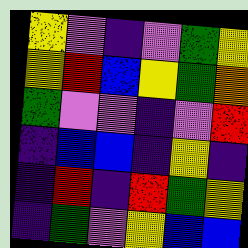[["yellow", "violet", "indigo", "violet", "green", "yellow"], ["yellow", "red", "blue", "yellow", "green", "orange"], ["green", "violet", "violet", "indigo", "violet", "red"], ["indigo", "blue", "blue", "indigo", "yellow", "indigo"], ["indigo", "red", "indigo", "red", "green", "yellow"], ["indigo", "green", "violet", "yellow", "blue", "blue"]]